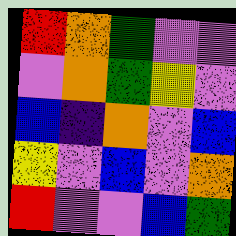[["red", "orange", "green", "violet", "violet"], ["violet", "orange", "green", "yellow", "violet"], ["blue", "indigo", "orange", "violet", "blue"], ["yellow", "violet", "blue", "violet", "orange"], ["red", "violet", "violet", "blue", "green"]]